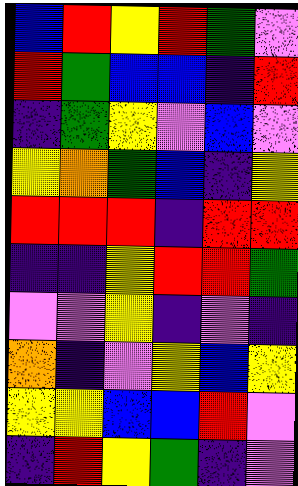[["blue", "red", "yellow", "red", "green", "violet"], ["red", "green", "blue", "blue", "indigo", "red"], ["indigo", "green", "yellow", "violet", "blue", "violet"], ["yellow", "orange", "green", "blue", "indigo", "yellow"], ["red", "red", "red", "indigo", "red", "red"], ["indigo", "indigo", "yellow", "red", "red", "green"], ["violet", "violet", "yellow", "indigo", "violet", "indigo"], ["orange", "indigo", "violet", "yellow", "blue", "yellow"], ["yellow", "yellow", "blue", "blue", "red", "violet"], ["indigo", "red", "yellow", "green", "indigo", "violet"]]